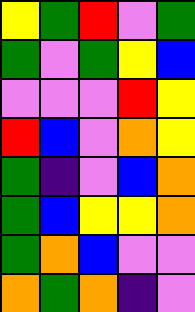[["yellow", "green", "red", "violet", "green"], ["green", "violet", "green", "yellow", "blue"], ["violet", "violet", "violet", "red", "yellow"], ["red", "blue", "violet", "orange", "yellow"], ["green", "indigo", "violet", "blue", "orange"], ["green", "blue", "yellow", "yellow", "orange"], ["green", "orange", "blue", "violet", "violet"], ["orange", "green", "orange", "indigo", "violet"]]